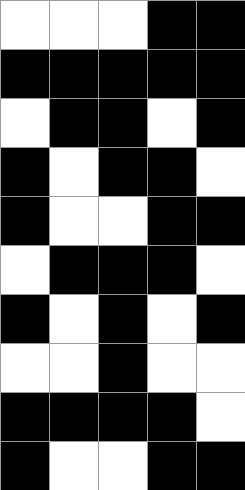[["white", "white", "white", "black", "black"], ["black", "black", "black", "black", "black"], ["white", "black", "black", "white", "black"], ["black", "white", "black", "black", "white"], ["black", "white", "white", "black", "black"], ["white", "black", "black", "black", "white"], ["black", "white", "black", "white", "black"], ["white", "white", "black", "white", "white"], ["black", "black", "black", "black", "white"], ["black", "white", "white", "black", "black"]]